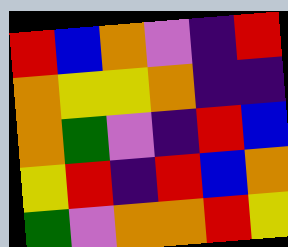[["red", "blue", "orange", "violet", "indigo", "red"], ["orange", "yellow", "yellow", "orange", "indigo", "indigo"], ["orange", "green", "violet", "indigo", "red", "blue"], ["yellow", "red", "indigo", "red", "blue", "orange"], ["green", "violet", "orange", "orange", "red", "yellow"]]